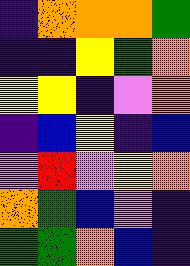[["indigo", "orange", "orange", "orange", "green"], ["indigo", "indigo", "yellow", "green", "orange"], ["yellow", "yellow", "indigo", "violet", "orange"], ["indigo", "blue", "yellow", "indigo", "blue"], ["violet", "red", "violet", "yellow", "orange"], ["orange", "green", "blue", "violet", "indigo"], ["green", "green", "orange", "blue", "indigo"]]